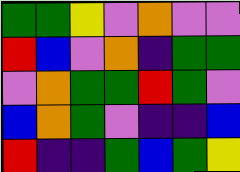[["green", "green", "yellow", "violet", "orange", "violet", "violet"], ["red", "blue", "violet", "orange", "indigo", "green", "green"], ["violet", "orange", "green", "green", "red", "green", "violet"], ["blue", "orange", "green", "violet", "indigo", "indigo", "blue"], ["red", "indigo", "indigo", "green", "blue", "green", "yellow"]]